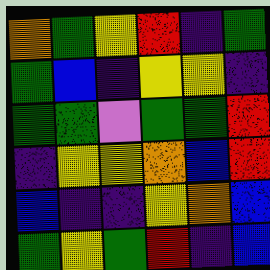[["orange", "green", "yellow", "red", "indigo", "green"], ["green", "blue", "indigo", "yellow", "yellow", "indigo"], ["green", "green", "violet", "green", "green", "red"], ["indigo", "yellow", "yellow", "orange", "blue", "red"], ["blue", "indigo", "indigo", "yellow", "orange", "blue"], ["green", "yellow", "green", "red", "indigo", "blue"]]